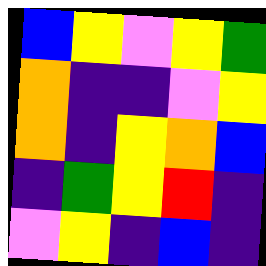[["blue", "yellow", "violet", "yellow", "green"], ["orange", "indigo", "indigo", "violet", "yellow"], ["orange", "indigo", "yellow", "orange", "blue"], ["indigo", "green", "yellow", "red", "indigo"], ["violet", "yellow", "indigo", "blue", "indigo"]]